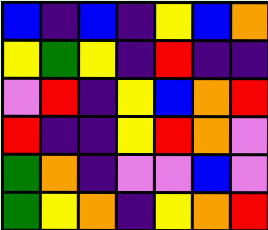[["blue", "indigo", "blue", "indigo", "yellow", "blue", "orange"], ["yellow", "green", "yellow", "indigo", "red", "indigo", "indigo"], ["violet", "red", "indigo", "yellow", "blue", "orange", "red"], ["red", "indigo", "indigo", "yellow", "red", "orange", "violet"], ["green", "orange", "indigo", "violet", "violet", "blue", "violet"], ["green", "yellow", "orange", "indigo", "yellow", "orange", "red"]]